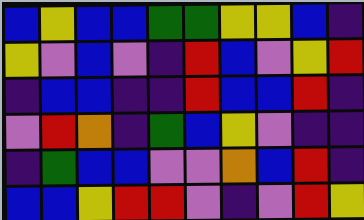[["blue", "yellow", "blue", "blue", "green", "green", "yellow", "yellow", "blue", "indigo"], ["yellow", "violet", "blue", "violet", "indigo", "red", "blue", "violet", "yellow", "red"], ["indigo", "blue", "blue", "indigo", "indigo", "red", "blue", "blue", "red", "indigo"], ["violet", "red", "orange", "indigo", "green", "blue", "yellow", "violet", "indigo", "indigo"], ["indigo", "green", "blue", "blue", "violet", "violet", "orange", "blue", "red", "indigo"], ["blue", "blue", "yellow", "red", "red", "violet", "indigo", "violet", "red", "yellow"]]